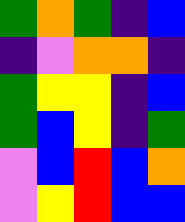[["green", "orange", "green", "indigo", "blue"], ["indigo", "violet", "orange", "orange", "indigo"], ["green", "yellow", "yellow", "indigo", "blue"], ["green", "blue", "yellow", "indigo", "green"], ["violet", "blue", "red", "blue", "orange"], ["violet", "yellow", "red", "blue", "blue"]]